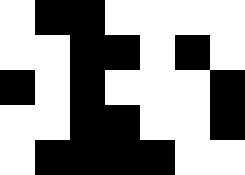[["white", "black", "black", "white", "white", "white", "white"], ["white", "white", "black", "black", "white", "black", "white"], ["black", "white", "black", "white", "white", "white", "black"], ["white", "white", "black", "black", "white", "white", "black"], ["white", "black", "black", "black", "black", "white", "white"]]